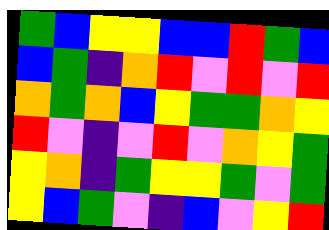[["green", "blue", "yellow", "yellow", "blue", "blue", "red", "green", "blue"], ["blue", "green", "indigo", "orange", "red", "violet", "red", "violet", "red"], ["orange", "green", "orange", "blue", "yellow", "green", "green", "orange", "yellow"], ["red", "violet", "indigo", "violet", "red", "violet", "orange", "yellow", "green"], ["yellow", "orange", "indigo", "green", "yellow", "yellow", "green", "violet", "green"], ["yellow", "blue", "green", "violet", "indigo", "blue", "violet", "yellow", "red"]]